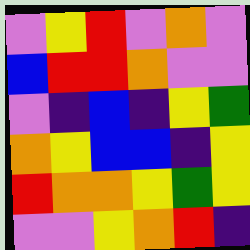[["violet", "yellow", "red", "violet", "orange", "violet"], ["blue", "red", "red", "orange", "violet", "violet"], ["violet", "indigo", "blue", "indigo", "yellow", "green"], ["orange", "yellow", "blue", "blue", "indigo", "yellow"], ["red", "orange", "orange", "yellow", "green", "yellow"], ["violet", "violet", "yellow", "orange", "red", "indigo"]]